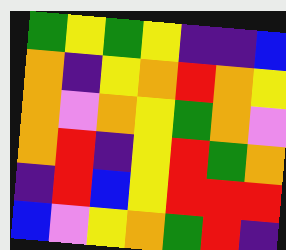[["green", "yellow", "green", "yellow", "indigo", "indigo", "blue"], ["orange", "indigo", "yellow", "orange", "red", "orange", "yellow"], ["orange", "violet", "orange", "yellow", "green", "orange", "violet"], ["orange", "red", "indigo", "yellow", "red", "green", "orange"], ["indigo", "red", "blue", "yellow", "red", "red", "red"], ["blue", "violet", "yellow", "orange", "green", "red", "indigo"]]